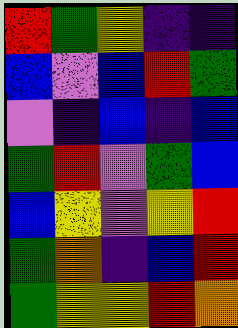[["red", "green", "yellow", "indigo", "indigo"], ["blue", "violet", "blue", "red", "green"], ["violet", "indigo", "blue", "indigo", "blue"], ["green", "red", "violet", "green", "blue"], ["blue", "yellow", "violet", "yellow", "red"], ["green", "orange", "indigo", "blue", "red"], ["green", "yellow", "yellow", "red", "orange"]]